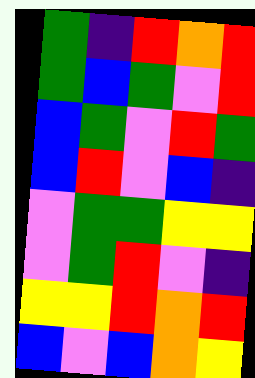[["green", "indigo", "red", "orange", "red"], ["green", "blue", "green", "violet", "red"], ["blue", "green", "violet", "red", "green"], ["blue", "red", "violet", "blue", "indigo"], ["violet", "green", "green", "yellow", "yellow"], ["violet", "green", "red", "violet", "indigo"], ["yellow", "yellow", "red", "orange", "red"], ["blue", "violet", "blue", "orange", "yellow"]]